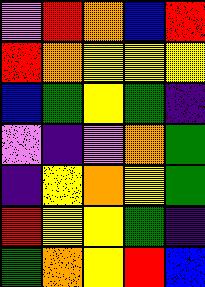[["violet", "red", "orange", "blue", "red"], ["red", "orange", "yellow", "yellow", "yellow"], ["blue", "green", "yellow", "green", "indigo"], ["violet", "indigo", "violet", "orange", "green"], ["indigo", "yellow", "orange", "yellow", "green"], ["red", "yellow", "yellow", "green", "indigo"], ["green", "orange", "yellow", "red", "blue"]]